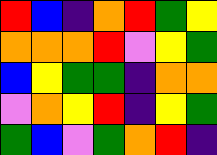[["red", "blue", "indigo", "orange", "red", "green", "yellow"], ["orange", "orange", "orange", "red", "violet", "yellow", "green"], ["blue", "yellow", "green", "green", "indigo", "orange", "orange"], ["violet", "orange", "yellow", "red", "indigo", "yellow", "green"], ["green", "blue", "violet", "green", "orange", "red", "indigo"]]